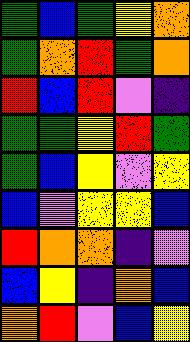[["green", "blue", "green", "yellow", "orange"], ["green", "orange", "red", "green", "orange"], ["red", "blue", "red", "violet", "indigo"], ["green", "green", "yellow", "red", "green"], ["green", "blue", "yellow", "violet", "yellow"], ["blue", "violet", "yellow", "yellow", "blue"], ["red", "orange", "orange", "indigo", "violet"], ["blue", "yellow", "indigo", "orange", "blue"], ["orange", "red", "violet", "blue", "yellow"]]